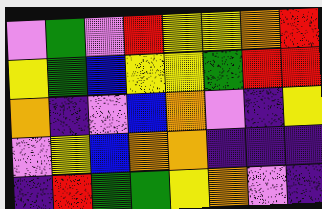[["violet", "green", "violet", "red", "yellow", "yellow", "orange", "red"], ["yellow", "green", "blue", "yellow", "yellow", "green", "red", "red"], ["orange", "indigo", "violet", "blue", "orange", "violet", "indigo", "yellow"], ["violet", "yellow", "blue", "orange", "orange", "indigo", "indigo", "indigo"], ["indigo", "red", "green", "green", "yellow", "orange", "violet", "indigo"]]